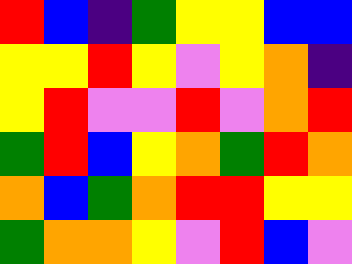[["red", "blue", "indigo", "green", "yellow", "yellow", "blue", "blue"], ["yellow", "yellow", "red", "yellow", "violet", "yellow", "orange", "indigo"], ["yellow", "red", "violet", "violet", "red", "violet", "orange", "red"], ["green", "red", "blue", "yellow", "orange", "green", "red", "orange"], ["orange", "blue", "green", "orange", "red", "red", "yellow", "yellow"], ["green", "orange", "orange", "yellow", "violet", "red", "blue", "violet"]]